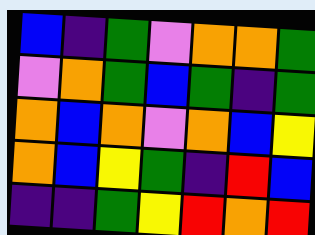[["blue", "indigo", "green", "violet", "orange", "orange", "green"], ["violet", "orange", "green", "blue", "green", "indigo", "green"], ["orange", "blue", "orange", "violet", "orange", "blue", "yellow"], ["orange", "blue", "yellow", "green", "indigo", "red", "blue"], ["indigo", "indigo", "green", "yellow", "red", "orange", "red"]]